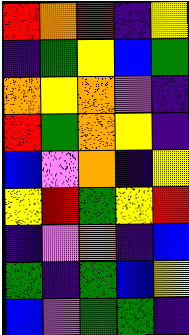[["red", "orange", "red", "indigo", "yellow"], ["indigo", "green", "yellow", "blue", "green"], ["orange", "yellow", "orange", "violet", "indigo"], ["red", "green", "orange", "yellow", "indigo"], ["blue", "violet", "orange", "indigo", "yellow"], ["yellow", "red", "green", "yellow", "red"], ["indigo", "violet", "orange", "indigo", "blue"], ["green", "indigo", "green", "blue", "yellow"], ["blue", "violet", "green", "green", "indigo"]]